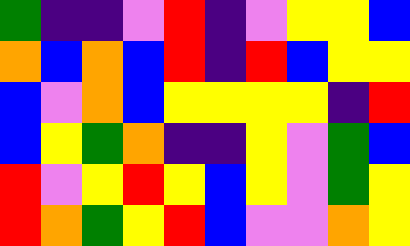[["green", "indigo", "indigo", "violet", "red", "indigo", "violet", "yellow", "yellow", "blue"], ["orange", "blue", "orange", "blue", "red", "indigo", "red", "blue", "yellow", "yellow"], ["blue", "violet", "orange", "blue", "yellow", "yellow", "yellow", "yellow", "indigo", "red"], ["blue", "yellow", "green", "orange", "indigo", "indigo", "yellow", "violet", "green", "blue"], ["red", "violet", "yellow", "red", "yellow", "blue", "yellow", "violet", "green", "yellow"], ["red", "orange", "green", "yellow", "red", "blue", "violet", "violet", "orange", "yellow"]]